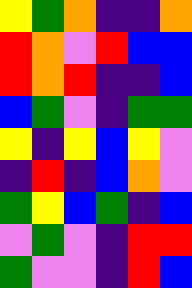[["yellow", "green", "orange", "indigo", "indigo", "orange"], ["red", "orange", "violet", "red", "blue", "blue"], ["red", "orange", "red", "indigo", "indigo", "blue"], ["blue", "green", "violet", "indigo", "green", "green"], ["yellow", "indigo", "yellow", "blue", "yellow", "violet"], ["indigo", "red", "indigo", "blue", "orange", "violet"], ["green", "yellow", "blue", "green", "indigo", "blue"], ["violet", "green", "violet", "indigo", "red", "red"], ["green", "violet", "violet", "indigo", "red", "blue"]]